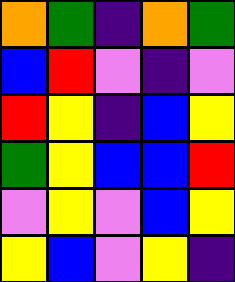[["orange", "green", "indigo", "orange", "green"], ["blue", "red", "violet", "indigo", "violet"], ["red", "yellow", "indigo", "blue", "yellow"], ["green", "yellow", "blue", "blue", "red"], ["violet", "yellow", "violet", "blue", "yellow"], ["yellow", "blue", "violet", "yellow", "indigo"]]